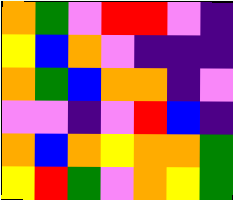[["orange", "green", "violet", "red", "red", "violet", "indigo"], ["yellow", "blue", "orange", "violet", "indigo", "indigo", "indigo"], ["orange", "green", "blue", "orange", "orange", "indigo", "violet"], ["violet", "violet", "indigo", "violet", "red", "blue", "indigo"], ["orange", "blue", "orange", "yellow", "orange", "orange", "green"], ["yellow", "red", "green", "violet", "orange", "yellow", "green"]]